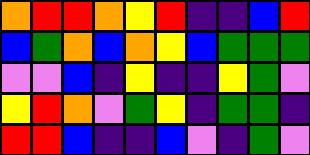[["orange", "red", "red", "orange", "yellow", "red", "indigo", "indigo", "blue", "red"], ["blue", "green", "orange", "blue", "orange", "yellow", "blue", "green", "green", "green"], ["violet", "violet", "blue", "indigo", "yellow", "indigo", "indigo", "yellow", "green", "violet"], ["yellow", "red", "orange", "violet", "green", "yellow", "indigo", "green", "green", "indigo"], ["red", "red", "blue", "indigo", "indigo", "blue", "violet", "indigo", "green", "violet"]]